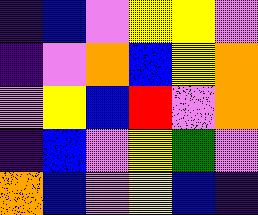[["indigo", "blue", "violet", "yellow", "yellow", "violet"], ["indigo", "violet", "orange", "blue", "yellow", "orange"], ["violet", "yellow", "blue", "red", "violet", "orange"], ["indigo", "blue", "violet", "yellow", "green", "violet"], ["orange", "blue", "violet", "yellow", "blue", "indigo"]]